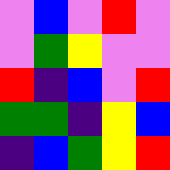[["violet", "blue", "violet", "red", "violet"], ["violet", "green", "yellow", "violet", "violet"], ["red", "indigo", "blue", "violet", "red"], ["green", "green", "indigo", "yellow", "blue"], ["indigo", "blue", "green", "yellow", "red"]]